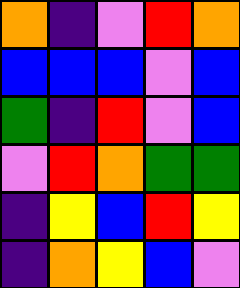[["orange", "indigo", "violet", "red", "orange"], ["blue", "blue", "blue", "violet", "blue"], ["green", "indigo", "red", "violet", "blue"], ["violet", "red", "orange", "green", "green"], ["indigo", "yellow", "blue", "red", "yellow"], ["indigo", "orange", "yellow", "blue", "violet"]]